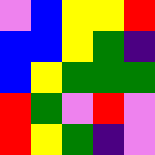[["violet", "blue", "yellow", "yellow", "red"], ["blue", "blue", "yellow", "green", "indigo"], ["blue", "yellow", "green", "green", "green"], ["red", "green", "violet", "red", "violet"], ["red", "yellow", "green", "indigo", "violet"]]